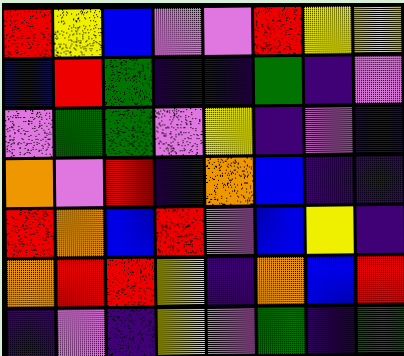[["red", "yellow", "blue", "violet", "violet", "red", "yellow", "yellow"], ["blue", "red", "green", "indigo", "indigo", "green", "indigo", "violet"], ["violet", "green", "green", "violet", "yellow", "indigo", "violet", "indigo"], ["orange", "violet", "red", "indigo", "orange", "blue", "indigo", "indigo"], ["red", "orange", "blue", "red", "violet", "blue", "yellow", "indigo"], ["orange", "red", "red", "yellow", "indigo", "orange", "blue", "red"], ["indigo", "violet", "indigo", "yellow", "violet", "green", "indigo", "green"]]